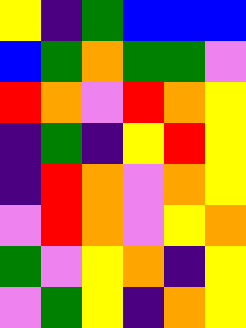[["yellow", "indigo", "green", "blue", "blue", "blue"], ["blue", "green", "orange", "green", "green", "violet"], ["red", "orange", "violet", "red", "orange", "yellow"], ["indigo", "green", "indigo", "yellow", "red", "yellow"], ["indigo", "red", "orange", "violet", "orange", "yellow"], ["violet", "red", "orange", "violet", "yellow", "orange"], ["green", "violet", "yellow", "orange", "indigo", "yellow"], ["violet", "green", "yellow", "indigo", "orange", "yellow"]]